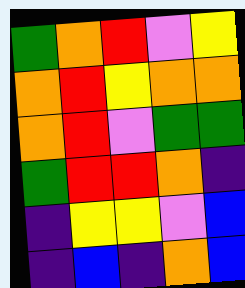[["green", "orange", "red", "violet", "yellow"], ["orange", "red", "yellow", "orange", "orange"], ["orange", "red", "violet", "green", "green"], ["green", "red", "red", "orange", "indigo"], ["indigo", "yellow", "yellow", "violet", "blue"], ["indigo", "blue", "indigo", "orange", "blue"]]